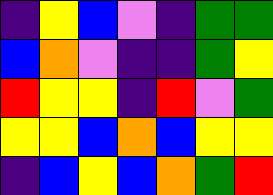[["indigo", "yellow", "blue", "violet", "indigo", "green", "green"], ["blue", "orange", "violet", "indigo", "indigo", "green", "yellow"], ["red", "yellow", "yellow", "indigo", "red", "violet", "green"], ["yellow", "yellow", "blue", "orange", "blue", "yellow", "yellow"], ["indigo", "blue", "yellow", "blue", "orange", "green", "red"]]